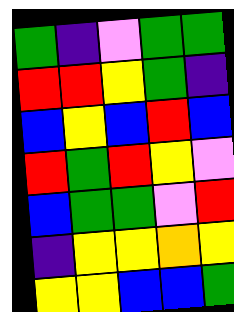[["green", "indigo", "violet", "green", "green"], ["red", "red", "yellow", "green", "indigo"], ["blue", "yellow", "blue", "red", "blue"], ["red", "green", "red", "yellow", "violet"], ["blue", "green", "green", "violet", "red"], ["indigo", "yellow", "yellow", "orange", "yellow"], ["yellow", "yellow", "blue", "blue", "green"]]